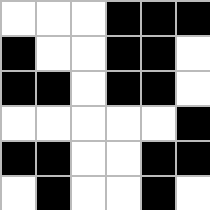[["white", "white", "white", "black", "black", "black"], ["black", "white", "white", "black", "black", "white"], ["black", "black", "white", "black", "black", "white"], ["white", "white", "white", "white", "white", "black"], ["black", "black", "white", "white", "black", "black"], ["white", "black", "white", "white", "black", "white"]]